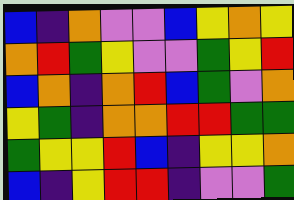[["blue", "indigo", "orange", "violet", "violet", "blue", "yellow", "orange", "yellow"], ["orange", "red", "green", "yellow", "violet", "violet", "green", "yellow", "red"], ["blue", "orange", "indigo", "orange", "red", "blue", "green", "violet", "orange"], ["yellow", "green", "indigo", "orange", "orange", "red", "red", "green", "green"], ["green", "yellow", "yellow", "red", "blue", "indigo", "yellow", "yellow", "orange"], ["blue", "indigo", "yellow", "red", "red", "indigo", "violet", "violet", "green"]]